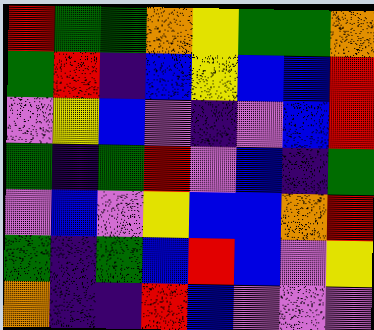[["red", "green", "green", "orange", "yellow", "green", "green", "orange"], ["green", "red", "indigo", "blue", "yellow", "blue", "blue", "red"], ["violet", "yellow", "blue", "violet", "indigo", "violet", "blue", "red"], ["green", "indigo", "green", "red", "violet", "blue", "indigo", "green"], ["violet", "blue", "violet", "yellow", "blue", "blue", "orange", "red"], ["green", "indigo", "green", "blue", "red", "blue", "violet", "yellow"], ["orange", "indigo", "indigo", "red", "blue", "violet", "violet", "violet"]]